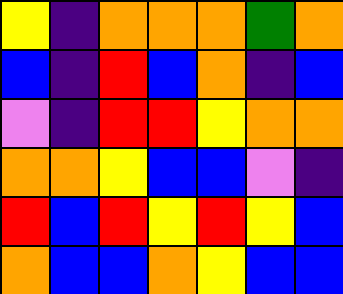[["yellow", "indigo", "orange", "orange", "orange", "green", "orange"], ["blue", "indigo", "red", "blue", "orange", "indigo", "blue"], ["violet", "indigo", "red", "red", "yellow", "orange", "orange"], ["orange", "orange", "yellow", "blue", "blue", "violet", "indigo"], ["red", "blue", "red", "yellow", "red", "yellow", "blue"], ["orange", "blue", "blue", "orange", "yellow", "blue", "blue"]]